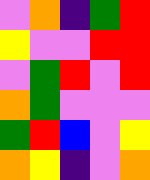[["violet", "orange", "indigo", "green", "red"], ["yellow", "violet", "violet", "red", "red"], ["violet", "green", "red", "violet", "red"], ["orange", "green", "violet", "violet", "violet"], ["green", "red", "blue", "violet", "yellow"], ["orange", "yellow", "indigo", "violet", "orange"]]